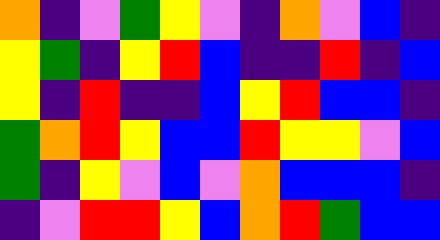[["orange", "indigo", "violet", "green", "yellow", "violet", "indigo", "orange", "violet", "blue", "indigo"], ["yellow", "green", "indigo", "yellow", "red", "blue", "indigo", "indigo", "red", "indigo", "blue"], ["yellow", "indigo", "red", "indigo", "indigo", "blue", "yellow", "red", "blue", "blue", "indigo"], ["green", "orange", "red", "yellow", "blue", "blue", "red", "yellow", "yellow", "violet", "blue"], ["green", "indigo", "yellow", "violet", "blue", "violet", "orange", "blue", "blue", "blue", "indigo"], ["indigo", "violet", "red", "red", "yellow", "blue", "orange", "red", "green", "blue", "blue"]]